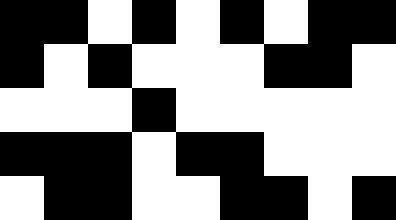[["black", "black", "white", "black", "white", "black", "white", "black", "black"], ["black", "white", "black", "white", "white", "white", "black", "black", "white"], ["white", "white", "white", "black", "white", "white", "white", "white", "white"], ["black", "black", "black", "white", "black", "black", "white", "white", "white"], ["white", "black", "black", "white", "white", "black", "black", "white", "black"]]